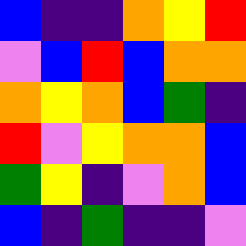[["blue", "indigo", "indigo", "orange", "yellow", "red"], ["violet", "blue", "red", "blue", "orange", "orange"], ["orange", "yellow", "orange", "blue", "green", "indigo"], ["red", "violet", "yellow", "orange", "orange", "blue"], ["green", "yellow", "indigo", "violet", "orange", "blue"], ["blue", "indigo", "green", "indigo", "indigo", "violet"]]